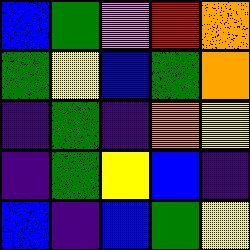[["blue", "green", "violet", "red", "orange"], ["green", "yellow", "blue", "green", "orange"], ["indigo", "green", "indigo", "orange", "yellow"], ["indigo", "green", "yellow", "blue", "indigo"], ["blue", "indigo", "blue", "green", "yellow"]]